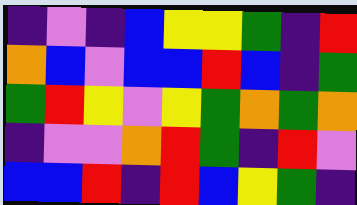[["indigo", "violet", "indigo", "blue", "yellow", "yellow", "green", "indigo", "red"], ["orange", "blue", "violet", "blue", "blue", "red", "blue", "indigo", "green"], ["green", "red", "yellow", "violet", "yellow", "green", "orange", "green", "orange"], ["indigo", "violet", "violet", "orange", "red", "green", "indigo", "red", "violet"], ["blue", "blue", "red", "indigo", "red", "blue", "yellow", "green", "indigo"]]